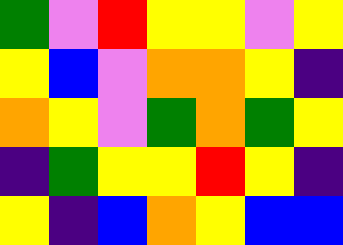[["green", "violet", "red", "yellow", "yellow", "violet", "yellow"], ["yellow", "blue", "violet", "orange", "orange", "yellow", "indigo"], ["orange", "yellow", "violet", "green", "orange", "green", "yellow"], ["indigo", "green", "yellow", "yellow", "red", "yellow", "indigo"], ["yellow", "indigo", "blue", "orange", "yellow", "blue", "blue"]]